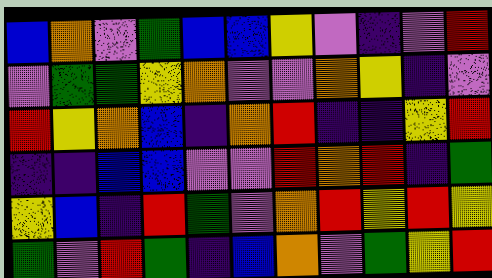[["blue", "orange", "violet", "green", "blue", "blue", "yellow", "violet", "indigo", "violet", "red"], ["violet", "green", "green", "yellow", "orange", "violet", "violet", "orange", "yellow", "indigo", "violet"], ["red", "yellow", "orange", "blue", "indigo", "orange", "red", "indigo", "indigo", "yellow", "red"], ["indigo", "indigo", "blue", "blue", "violet", "violet", "red", "orange", "red", "indigo", "green"], ["yellow", "blue", "indigo", "red", "green", "violet", "orange", "red", "yellow", "red", "yellow"], ["green", "violet", "red", "green", "indigo", "blue", "orange", "violet", "green", "yellow", "red"]]